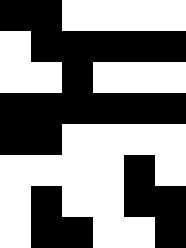[["black", "black", "white", "white", "white", "white"], ["white", "black", "black", "black", "black", "black"], ["white", "white", "black", "white", "white", "white"], ["black", "black", "black", "black", "black", "black"], ["black", "black", "white", "white", "white", "white"], ["white", "white", "white", "white", "black", "white"], ["white", "black", "white", "white", "black", "black"], ["white", "black", "black", "white", "white", "black"]]